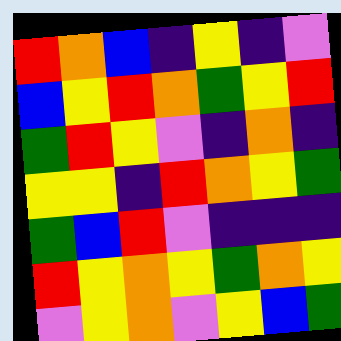[["red", "orange", "blue", "indigo", "yellow", "indigo", "violet"], ["blue", "yellow", "red", "orange", "green", "yellow", "red"], ["green", "red", "yellow", "violet", "indigo", "orange", "indigo"], ["yellow", "yellow", "indigo", "red", "orange", "yellow", "green"], ["green", "blue", "red", "violet", "indigo", "indigo", "indigo"], ["red", "yellow", "orange", "yellow", "green", "orange", "yellow"], ["violet", "yellow", "orange", "violet", "yellow", "blue", "green"]]